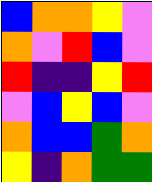[["blue", "orange", "orange", "yellow", "violet"], ["orange", "violet", "red", "blue", "violet"], ["red", "indigo", "indigo", "yellow", "red"], ["violet", "blue", "yellow", "blue", "violet"], ["orange", "blue", "blue", "green", "orange"], ["yellow", "indigo", "orange", "green", "green"]]